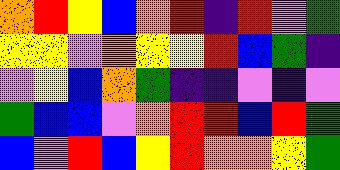[["orange", "red", "yellow", "blue", "orange", "red", "indigo", "red", "violet", "green"], ["yellow", "yellow", "violet", "orange", "yellow", "yellow", "red", "blue", "green", "indigo"], ["violet", "yellow", "blue", "orange", "green", "indigo", "indigo", "violet", "indigo", "violet"], ["green", "blue", "blue", "violet", "orange", "red", "red", "blue", "red", "green"], ["blue", "violet", "red", "blue", "yellow", "red", "orange", "orange", "yellow", "green"]]